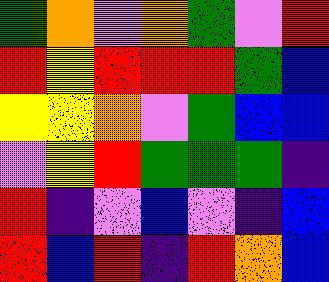[["green", "orange", "violet", "orange", "green", "violet", "red"], ["red", "yellow", "red", "red", "red", "green", "blue"], ["yellow", "yellow", "orange", "violet", "green", "blue", "blue"], ["violet", "yellow", "red", "green", "green", "green", "indigo"], ["red", "indigo", "violet", "blue", "violet", "indigo", "blue"], ["red", "blue", "red", "indigo", "red", "orange", "blue"]]